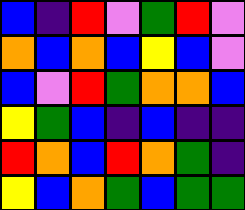[["blue", "indigo", "red", "violet", "green", "red", "violet"], ["orange", "blue", "orange", "blue", "yellow", "blue", "violet"], ["blue", "violet", "red", "green", "orange", "orange", "blue"], ["yellow", "green", "blue", "indigo", "blue", "indigo", "indigo"], ["red", "orange", "blue", "red", "orange", "green", "indigo"], ["yellow", "blue", "orange", "green", "blue", "green", "green"]]